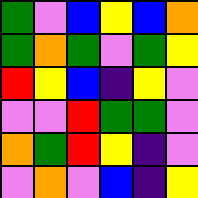[["green", "violet", "blue", "yellow", "blue", "orange"], ["green", "orange", "green", "violet", "green", "yellow"], ["red", "yellow", "blue", "indigo", "yellow", "violet"], ["violet", "violet", "red", "green", "green", "violet"], ["orange", "green", "red", "yellow", "indigo", "violet"], ["violet", "orange", "violet", "blue", "indigo", "yellow"]]